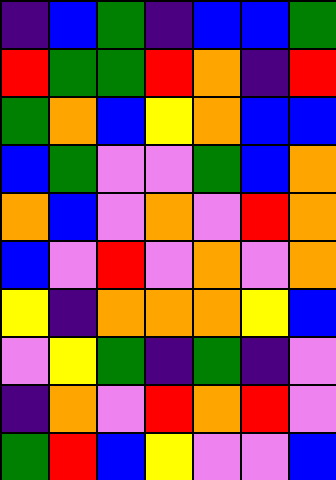[["indigo", "blue", "green", "indigo", "blue", "blue", "green"], ["red", "green", "green", "red", "orange", "indigo", "red"], ["green", "orange", "blue", "yellow", "orange", "blue", "blue"], ["blue", "green", "violet", "violet", "green", "blue", "orange"], ["orange", "blue", "violet", "orange", "violet", "red", "orange"], ["blue", "violet", "red", "violet", "orange", "violet", "orange"], ["yellow", "indigo", "orange", "orange", "orange", "yellow", "blue"], ["violet", "yellow", "green", "indigo", "green", "indigo", "violet"], ["indigo", "orange", "violet", "red", "orange", "red", "violet"], ["green", "red", "blue", "yellow", "violet", "violet", "blue"]]